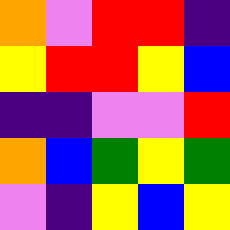[["orange", "violet", "red", "red", "indigo"], ["yellow", "red", "red", "yellow", "blue"], ["indigo", "indigo", "violet", "violet", "red"], ["orange", "blue", "green", "yellow", "green"], ["violet", "indigo", "yellow", "blue", "yellow"]]